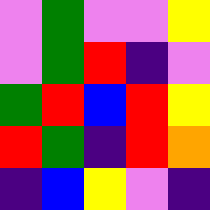[["violet", "green", "violet", "violet", "yellow"], ["violet", "green", "red", "indigo", "violet"], ["green", "red", "blue", "red", "yellow"], ["red", "green", "indigo", "red", "orange"], ["indigo", "blue", "yellow", "violet", "indigo"]]